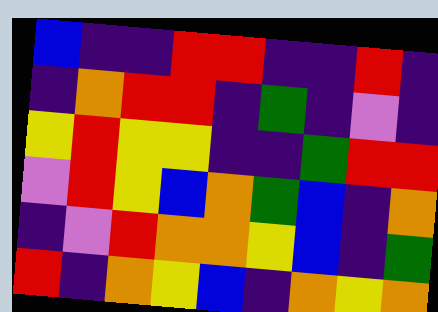[["blue", "indigo", "indigo", "red", "red", "indigo", "indigo", "red", "indigo"], ["indigo", "orange", "red", "red", "indigo", "green", "indigo", "violet", "indigo"], ["yellow", "red", "yellow", "yellow", "indigo", "indigo", "green", "red", "red"], ["violet", "red", "yellow", "blue", "orange", "green", "blue", "indigo", "orange"], ["indigo", "violet", "red", "orange", "orange", "yellow", "blue", "indigo", "green"], ["red", "indigo", "orange", "yellow", "blue", "indigo", "orange", "yellow", "orange"]]